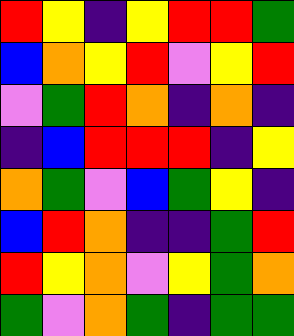[["red", "yellow", "indigo", "yellow", "red", "red", "green"], ["blue", "orange", "yellow", "red", "violet", "yellow", "red"], ["violet", "green", "red", "orange", "indigo", "orange", "indigo"], ["indigo", "blue", "red", "red", "red", "indigo", "yellow"], ["orange", "green", "violet", "blue", "green", "yellow", "indigo"], ["blue", "red", "orange", "indigo", "indigo", "green", "red"], ["red", "yellow", "orange", "violet", "yellow", "green", "orange"], ["green", "violet", "orange", "green", "indigo", "green", "green"]]